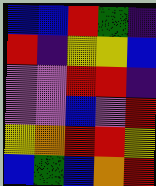[["blue", "blue", "red", "green", "indigo"], ["red", "indigo", "yellow", "yellow", "blue"], ["violet", "violet", "red", "red", "indigo"], ["violet", "violet", "blue", "violet", "red"], ["yellow", "orange", "red", "red", "yellow"], ["blue", "green", "blue", "orange", "red"]]